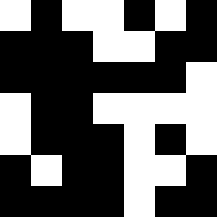[["white", "black", "white", "white", "black", "white", "black"], ["black", "black", "black", "white", "white", "black", "black"], ["black", "black", "black", "black", "black", "black", "white"], ["white", "black", "black", "white", "white", "white", "white"], ["white", "black", "black", "black", "white", "black", "white"], ["black", "white", "black", "black", "white", "white", "black"], ["black", "black", "black", "black", "white", "black", "black"]]